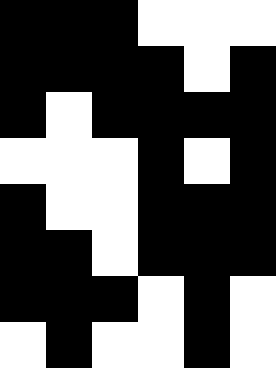[["black", "black", "black", "white", "white", "white"], ["black", "black", "black", "black", "white", "black"], ["black", "white", "black", "black", "black", "black"], ["white", "white", "white", "black", "white", "black"], ["black", "white", "white", "black", "black", "black"], ["black", "black", "white", "black", "black", "black"], ["black", "black", "black", "white", "black", "white"], ["white", "black", "white", "white", "black", "white"]]